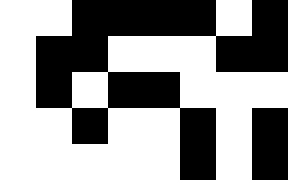[["white", "white", "black", "black", "black", "black", "white", "black"], ["white", "black", "black", "white", "white", "white", "black", "black"], ["white", "black", "white", "black", "black", "white", "white", "white"], ["white", "white", "black", "white", "white", "black", "white", "black"], ["white", "white", "white", "white", "white", "black", "white", "black"]]